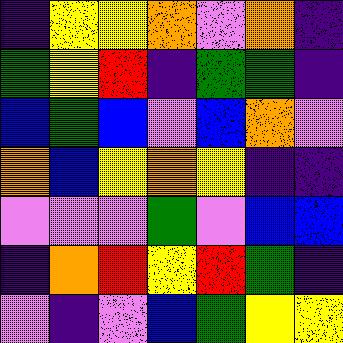[["indigo", "yellow", "yellow", "orange", "violet", "orange", "indigo"], ["green", "yellow", "red", "indigo", "green", "green", "indigo"], ["blue", "green", "blue", "violet", "blue", "orange", "violet"], ["orange", "blue", "yellow", "orange", "yellow", "indigo", "indigo"], ["violet", "violet", "violet", "green", "violet", "blue", "blue"], ["indigo", "orange", "red", "yellow", "red", "green", "indigo"], ["violet", "indigo", "violet", "blue", "green", "yellow", "yellow"]]